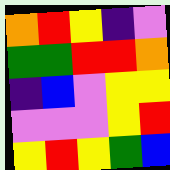[["orange", "red", "yellow", "indigo", "violet"], ["green", "green", "red", "red", "orange"], ["indigo", "blue", "violet", "yellow", "yellow"], ["violet", "violet", "violet", "yellow", "red"], ["yellow", "red", "yellow", "green", "blue"]]